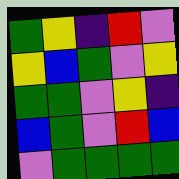[["green", "yellow", "indigo", "red", "violet"], ["yellow", "blue", "green", "violet", "yellow"], ["green", "green", "violet", "yellow", "indigo"], ["blue", "green", "violet", "red", "blue"], ["violet", "green", "green", "green", "green"]]